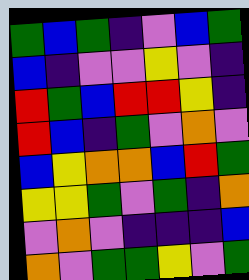[["green", "blue", "green", "indigo", "violet", "blue", "green"], ["blue", "indigo", "violet", "violet", "yellow", "violet", "indigo"], ["red", "green", "blue", "red", "red", "yellow", "indigo"], ["red", "blue", "indigo", "green", "violet", "orange", "violet"], ["blue", "yellow", "orange", "orange", "blue", "red", "green"], ["yellow", "yellow", "green", "violet", "green", "indigo", "orange"], ["violet", "orange", "violet", "indigo", "indigo", "indigo", "blue"], ["orange", "violet", "green", "green", "yellow", "violet", "green"]]